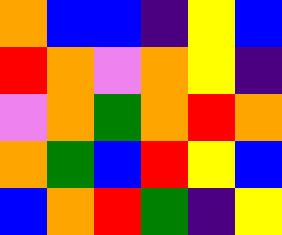[["orange", "blue", "blue", "indigo", "yellow", "blue"], ["red", "orange", "violet", "orange", "yellow", "indigo"], ["violet", "orange", "green", "orange", "red", "orange"], ["orange", "green", "blue", "red", "yellow", "blue"], ["blue", "orange", "red", "green", "indigo", "yellow"]]